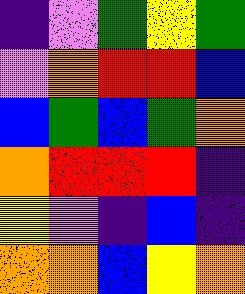[["indigo", "violet", "green", "yellow", "green"], ["violet", "orange", "red", "red", "blue"], ["blue", "green", "blue", "green", "orange"], ["orange", "red", "red", "red", "indigo"], ["yellow", "violet", "indigo", "blue", "indigo"], ["orange", "orange", "blue", "yellow", "orange"]]